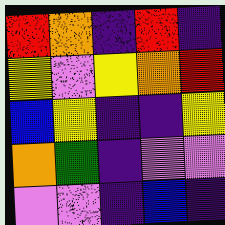[["red", "orange", "indigo", "red", "indigo"], ["yellow", "violet", "yellow", "orange", "red"], ["blue", "yellow", "indigo", "indigo", "yellow"], ["orange", "green", "indigo", "violet", "violet"], ["violet", "violet", "indigo", "blue", "indigo"]]